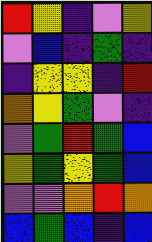[["red", "yellow", "indigo", "violet", "yellow"], ["violet", "blue", "indigo", "green", "indigo"], ["indigo", "yellow", "yellow", "indigo", "red"], ["orange", "yellow", "green", "violet", "indigo"], ["violet", "green", "red", "green", "blue"], ["yellow", "green", "yellow", "green", "blue"], ["violet", "violet", "orange", "red", "orange"], ["blue", "green", "blue", "indigo", "blue"]]